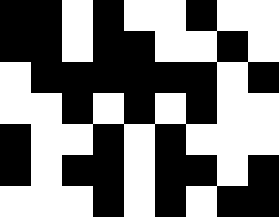[["black", "black", "white", "black", "white", "white", "black", "white", "white"], ["black", "black", "white", "black", "black", "white", "white", "black", "white"], ["white", "black", "black", "black", "black", "black", "black", "white", "black"], ["white", "white", "black", "white", "black", "white", "black", "white", "white"], ["black", "white", "white", "black", "white", "black", "white", "white", "white"], ["black", "white", "black", "black", "white", "black", "black", "white", "black"], ["white", "white", "white", "black", "white", "black", "white", "black", "black"]]